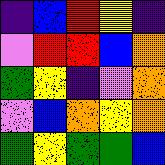[["indigo", "blue", "red", "yellow", "indigo"], ["violet", "red", "red", "blue", "orange"], ["green", "yellow", "indigo", "violet", "orange"], ["violet", "blue", "orange", "yellow", "orange"], ["green", "yellow", "green", "green", "blue"]]